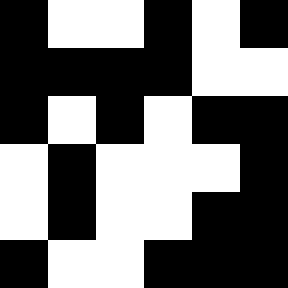[["black", "white", "white", "black", "white", "black"], ["black", "black", "black", "black", "white", "white"], ["black", "white", "black", "white", "black", "black"], ["white", "black", "white", "white", "white", "black"], ["white", "black", "white", "white", "black", "black"], ["black", "white", "white", "black", "black", "black"]]